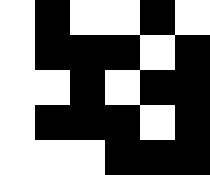[["white", "black", "white", "white", "black", "white"], ["white", "black", "black", "black", "white", "black"], ["white", "white", "black", "white", "black", "black"], ["white", "black", "black", "black", "white", "black"], ["white", "white", "white", "black", "black", "black"]]